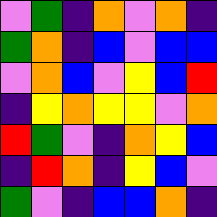[["violet", "green", "indigo", "orange", "violet", "orange", "indigo"], ["green", "orange", "indigo", "blue", "violet", "blue", "blue"], ["violet", "orange", "blue", "violet", "yellow", "blue", "red"], ["indigo", "yellow", "orange", "yellow", "yellow", "violet", "orange"], ["red", "green", "violet", "indigo", "orange", "yellow", "blue"], ["indigo", "red", "orange", "indigo", "yellow", "blue", "violet"], ["green", "violet", "indigo", "blue", "blue", "orange", "indigo"]]